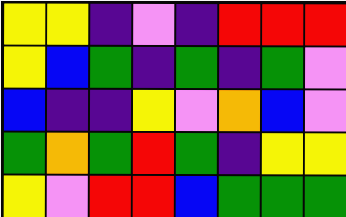[["yellow", "yellow", "indigo", "violet", "indigo", "red", "red", "red"], ["yellow", "blue", "green", "indigo", "green", "indigo", "green", "violet"], ["blue", "indigo", "indigo", "yellow", "violet", "orange", "blue", "violet"], ["green", "orange", "green", "red", "green", "indigo", "yellow", "yellow"], ["yellow", "violet", "red", "red", "blue", "green", "green", "green"]]